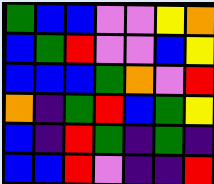[["green", "blue", "blue", "violet", "violet", "yellow", "orange"], ["blue", "green", "red", "violet", "violet", "blue", "yellow"], ["blue", "blue", "blue", "green", "orange", "violet", "red"], ["orange", "indigo", "green", "red", "blue", "green", "yellow"], ["blue", "indigo", "red", "green", "indigo", "green", "indigo"], ["blue", "blue", "red", "violet", "indigo", "indigo", "red"]]